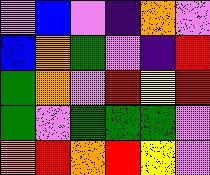[["violet", "blue", "violet", "indigo", "orange", "violet"], ["blue", "orange", "green", "violet", "indigo", "red"], ["green", "orange", "violet", "red", "yellow", "red"], ["green", "violet", "green", "green", "green", "violet"], ["orange", "red", "orange", "red", "yellow", "violet"]]